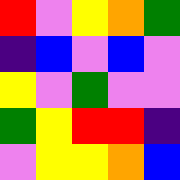[["red", "violet", "yellow", "orange", "green"], ["indigo", "blue", "violet", "blue", "violet"], ["yellow", "violet", "green", "violet", "violet"], ["green", "yellow", "red", "red", "indigo"], ["violet", "yellow", "yellow", "orange", "blue"]]